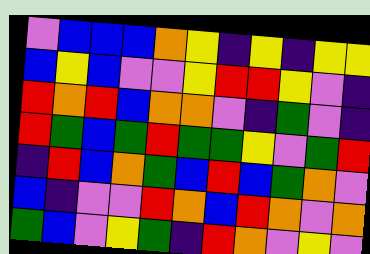[["violet", "blue", "blue", "blue", "orange", "yellow", "indigo", "yellow", "indigo", "yellow", "yellow"], ["blue", "yellow", "blue", "violet", "violet", "yellow", "red", "red", "yellow", "violet", "indigo"], ["red", "orange", "red", "blue", "orange", "orange", "violet", "indigo", "green", "violet", "indigo"], ["red", "green", "blue", "green", "red", "green", "green", "yellow", "violet", "green", "red"], ["indigo", "red", "blue", "orange", "green", "blue", "red", "blue", "green", "orange", "violet"], ["blue", "indigo", "violet", "violet", "red", "orange", "blue", "red", "orange", "violet", "orange"], ["green", "blue", "violet", "yellow", "green", "indigo", "red", "orange", "violet", "yellow", "violet"]]